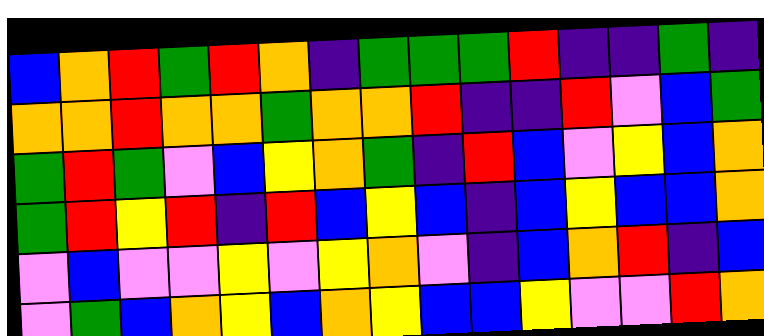[["blue", "orange", "red", "green", "red", "orange", "indigo", "green", "green", "green", "red", "indigo", "indigo", "green", "indigo"], ["orange", "orange", "red", "orange", "orange", "green", "orange", "orange", "red", "indigo", "indigo", "red", "violet", "blue", "green"], ["green", "red", "green", "violet", "blue", "yellow", "orange", "green", "indigo", "red", "blue", "violet", "yellow", "blue", "orange"], ["green", "red", "yellow", "red", "indigo", "red", "blue", "yellow", "blue", "indigo", "blue", "yellow", "blue", "blue", "orange"], ["violet", "blue", "violet", "violet", "yellow", "violet", "yellow", "orange", "violet", "indigo", "blue", "orange", "red", "indigo", "blue"], ["violet", "green", "blue", "orange", "yellow", "blue", "orange", "yellow", "blue", "blue", "yellow", "violet", "violet", "red", "orange"]]